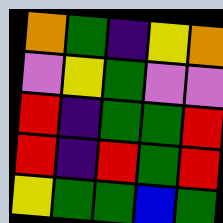[["orange", "green", "indigo", "yellow", "orange"], ["violet", "yellow", "green", "violet", "violet"], ["red", "indigo", "green", "green", "red"], ["red", "indigo", "red", "green", "red"], ["yellow", "green", "green", "blue", "green"]]